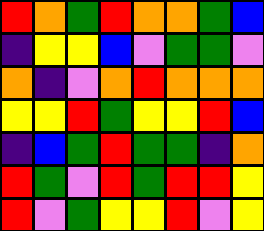[["red", "orange", "green", "red", "orange", "orange", "green", "blue"], ["indigo", "yellow", "yellow", "blue", "violet", "green", "green", "violet"], ["orange", "indigo", "violet", "orange", "red", "orange", "orange", "orange"], ["yellow", "yellow", "red", "green", "yellow", "yellow", "red", "blue"], ["indigo", "blue", "green", "red", "green", "green", "indigo", "orange"], ["red", "green", "violet", "red", "green", "red", "red", "yellow"], ["red", "violet", "green", "yellow", "yellow", "red", "violet", "yellow"]]